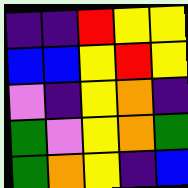[["indigo", "indigo", "red", "yellow", "yellow"], ["blue", "blue", "yellow", "red", "yellow"], ["violet", "indigo", "yellow", "orange", "indigo"], ["green", "violet", "yellow", "orange", "green"], ["green", "orange", "yellow", "indigo", "blue"]]